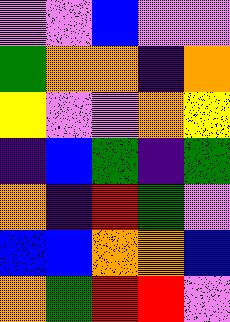[["violet", "violet", "blue", "violet", "violet"], ["green", "orange", "orange", "indigo", "orange"], ["yellow", "violet", "violet", "orange", "yellow"], ["indigo", "blue", "green", "indigo", "green"], ["orange", "indigo", "red", "green", "violet"], ["blue", "blue", "orange", "orange", "blue"], ["orange", "green", "red", "red", "violet"]]